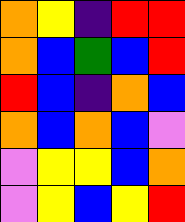[["orange", "yellow", "indigo", "red", "red"], ["orange", "blue", "green", "blue", "red"], ["red", "blue", "indigo", "orange", "blue"], ["orange", "blue", "orange", "blue", "violet"], ["violet", "yellow", "yellow", "blue", "orange"], ["violet", "yellow", "blue", "yellow", "red"]]